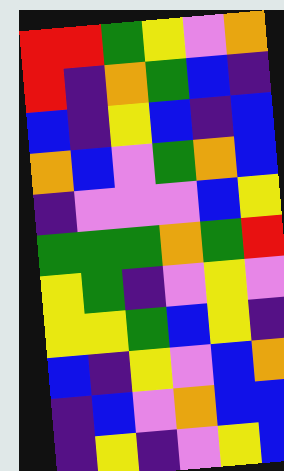[["red", "red", "green", "yellow", "violet", "orange"], ["red", "indigo", "orange", "green", "blue", "indigo"], ["blue", "indigo", "yellow", "blue", "indigo", "blue"], ["orange", "blue", "violet", "green", "orange", "blue"], ["indigo", "violet", "violet", "violet", "blue", "yellow"], ["green", "green", "green", "orange", "green", "red"], ["yellow", "green", "indigo", "violet", "yellow", "violet"], ["yellow", "yellow", "green", "blue", "yellow", "indigo"], ["blue", "indigo", "yellow", "violet", "blue", "orange"], ["indigo", "blue", "violet", "orange", "blue", "blue"], ["indigo", "yellow", "indigo", "violet", "yellow", "blue"]]